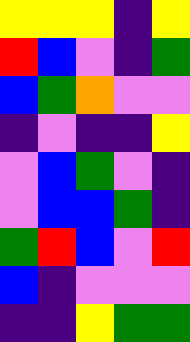[["yellow", "yellow", "yellow", "indigo", "yellow"], ["red", "blue", "violet", "indigo", "green"], ["blue", "green", "orange", "violet", "violet"], ["indigo", "violet", "indigo", "indigo", "yellow"], ["violet", "blue", "green", "violet", "indigo"], ["violet", "blue", "blue", "green", "indigo"], ["green", "red", "blue", "violet", "red"], ["blue", "indigo", "violet", "violet", "violet"], ["indigo", "indigo", "yellow", "green", "green"]]